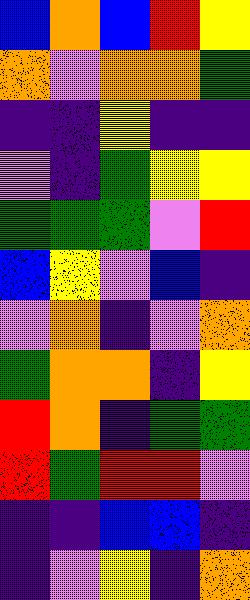[["blue", "orange", "blue", "red", "yellow"], ["orange", "violet", "orange", "orange", "green"], ["indigo", "indigo", "yellow", "indigo", "indigo"], ["violet", "indigo", "green", "yellow", "yellow"], ["green", "green", "green", "violet", "red"], ["blue", "yellow", "violet", "blue", "indigo"], ["violet", "orange", "indigo", "violet", "orange"], ["green", "orange", "orange", "indigo", "yellow"], ["red", "orange", "indigo", "green", "green"], ["red", "green", "red", "red", "violet"], ["indigo", "indigo", "blue", "blue", "indigo"], ["indigo", "violet", "yellow", "indigo", "orange"]]